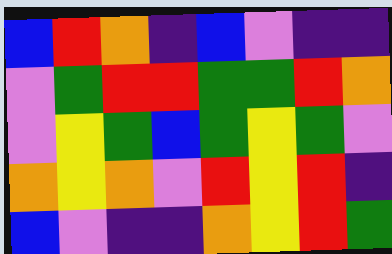[["blue", "red", "orange", "indigo", "blue", "violet", "indigo", "indigo"], ["violet", "green", "red", "red", "green", "green", "red", "orange"], ["violet", "yellow", "green", "blue", "green", "yellow", "green", "violet"], ["orange", "yellow", "orange", "violet", "red", "yellow", "red", "indigo"], ["blue", "violet", "indigo", "indigo", "orange", "yellow", "red", "green"]]